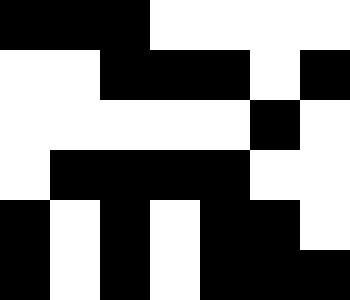[["black", "black", "black", "white", "white", "white", "white"], ["white", "white", "black", "black", "black", "white", "black"], ["white", "white", "white", "white", "white", "black", "white"], ["white", "black", "black", "black", "black", "white", "white"], ["black", "white", "black", "white", "black", "black", "white"], ["black", "white", "black", "white", "black", "black", "black"]]